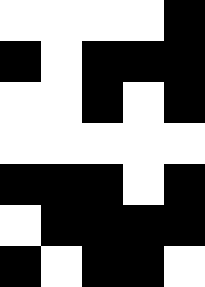[["white", "white", "white", "white", "black"], ["black", "white", "black", "black", "black"], ["white", "white", "black", "white", "black"], ["white", "white", "white", "white", "white"], ["black", "black", "black", "white", "black"], ["white", "black", "black", "black", "black"], ["black", "white", "black", "black", "white"]]